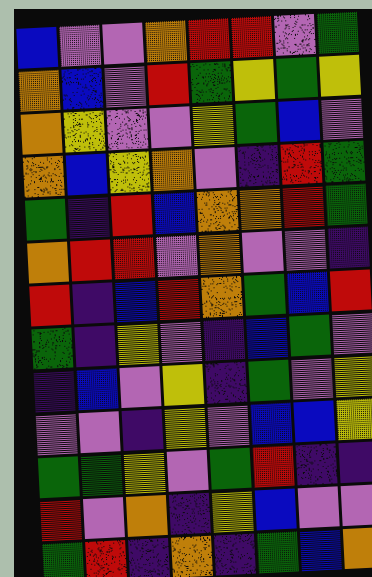[["blue", "violet", "violet", "orange", "red", "red", "violet", "green"], ["orange", "blue", "violet", "red", "green", "yellow", "green", "yellow"], ["orange", "yellow", "violet", "violet", "yellow", "green", "blue", "violet"], ["orange", "blue", "yellow", "orange", "violet", "indigo", "red", "green"], ["green", "indigo", "red", "blue", "orange", "orange", "red", "green"], ["orange", "red", "red", "violet", "orange", "violet", "violet", "indigo"], ["red", "indigo", "blue", "red", "orange", "green", "blue", "red"], ["green", "indigo", "yellow", "violet", "indigo", "blue", "green", "violet"], ["indigo", "blue", "violet", "yellow", "indigo", "green", "violet", "yellow"], ["violet", "violet", "indigo", "yellow", "violet", "blue", "blue", "yellow"], ["green", "green", "yellow", "violet", "green", "red", "indigo", "indigo"], ["red", "violet", "orange", "indigo", "yellow", "blue", "violet", "violet"], ["green", "red", "indigo", "orange", "indigo", "green", "blue", "orange"]]